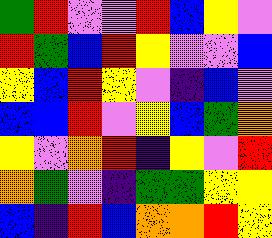[["green", "red", "violet", "violet", "red", "blue", "yellow", "violet"], ["red", "green", "blue", "red", "yellow", "violet", "violet", "blue"], ["yellow", "blue", "red", "yellow", "violet", "indigo", "blue", "violet"], ["blue", "blue", "red", "violet", "yellow", "blue", "green", "orange"], ["yellow", "violet", "orange", "red", "indigo", "yellow", "violet", "red"], ["orange", "green", "violet", "indigo", "green", "green", "yellow", "yellow"], ["blue", "indigo", "red", "blue", "orange", "orange", "red", "yellow"]]